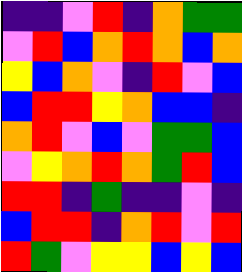[["indigo", "indigo", "violet", "red", "indigo", "orange", "green", "green"], ["violet", "red", "blue", "orange", "red", "orange", "blue", "orange"], ["yellow", "blue", "orange", "violet", "indigo", "red", "violet", "blue"], ["blue", "red", "red", "yellow", "orange", "blue", "blue", "indigo"], ["orange", "red", "violet", "blue", "violet", "green", "green", "blue"], ["violet", "yellow", "orange", "red", "orange", "green", "red", "blue"], ["red", "red", "indigo", "green", "indigo", "indigo", "violet", "indigo"], ["blue", "red", "red", "indigo", "orange", "red", "violet", "red"], ["red", "green", "violet", "yellow", "yellow", "blue", "yellow", "blue"]]